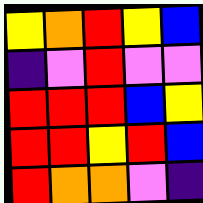[["yellow", "orange", "red", "yellow", "blue"], ["indigo", "violet", "red", "violet", "violet"], ["red", "red", "red", "blue", "yellow"], ["red", "red", "yellow", "red", "blue"], ["red", "orange", "orange", "violet", "indigo"]]